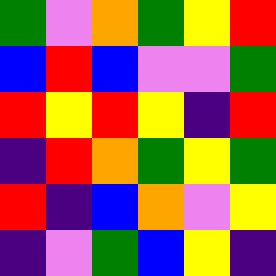[["green", "violet", "orange", "green", "yellow", "red"], ["blue", "red", "blue", "violet", "violet", "green"], ["red", "yellow", "red", "yellow", "indigo", "red"], ["indigo", "red", "orange", "green", "yellow", "green"], ["red", "indigo", "blue", "orange", "violet", "yellow"], ["indigo", "violet", "green", "blue", "yellow", "indigo"]]